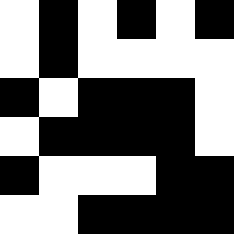[["white", "black", "white", "black", "white", "black"], ["white", "black", "white", "white", "white", "white"], ["black", "white", "black", "black", "black", "white"], ["white", "black", "black", "black", "black", "white"], ["black", "white", "white", "white", "black", "black"], ["white", "white", "black", "black", "black", "black"]]